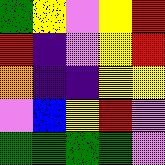[["green", "yellow", "violet", "yellow", "red"], ["red", "indigo", "violet", "yellow", "red"], ["orange", "indigo", "indigo", "yellow", "yellow"], ["violet", "blue", "yellow", "red", "violet"], ["green", "green", "green", "green", "violet"]]